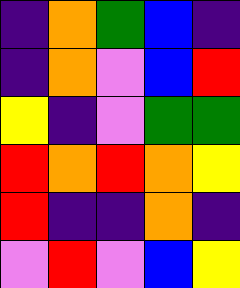[["indigo", "orange", "green", "blue", "indigo"], ["indigo", "orange", "violet", "blue", "red"], ["yellow", "indigo", "violet", "green", "green"], ["red", "orange", "red", "orange", "yellow"], ["red", "indigo", "indigo", "orange", "indigo"], ["violet", "red", "violet", "blue", "yellow"]]